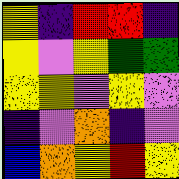[["yellow", "indigo", "red", "red", "indigo"], ["yellow", "violet", "yellow", "green", "green"], ["yellow", "yellow", "violet", "yellow", "violet"], ["indigo", "violet", "orange", "indigo", "violet"], ["blue", "orange", "yellow", "red", "yellow"]]